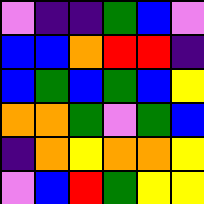[["violet", "indigo", "indigo", "green", "blue", "violet"], ["blue", "blue", "orange", "red", "red", "indigo"], ["blue", "green", "blue", "green", "blue", "yellow"], ["orange", "orange", "green", "violet", "green", "blue"], ["indigo", "orange", "yellow", "orange", "orange", "yellow"], ["violet", "blue", "red", "green", "yellow", "yellow"]]